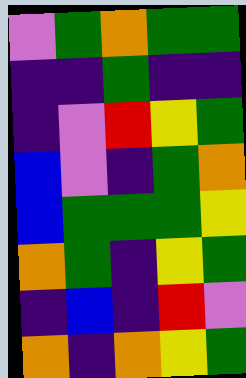[["violet", "green", "orange", "green", "green"], ["indigo", "indigo", "green", "indigo", "indigo"], ["indigo", "violet", "red", "yellow", "green"], ["blue", "violet", "indigo", "green", "orange"], ["blue", "green", "green", "green", "yellow"], ["orange", "green", "indigo", "yellow", "green"], ["indigo", "blue", "indigo", "red", "violet"], ["orange", "indigo", "orange", "yellow", "green"]]